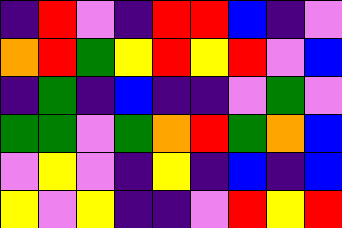[["indigo", "red", "violet", "indigo", "red", "red", "blue", "indigo", "violet"], ["orange", "red", "green", "yellow", "red", "yellow", "red", "violet", "blue"], ["indigo", "green", "indigo", "blue", "indigo", "indigo", "violet", "green", "violet"], ["green", "green", "violet", "green", "orange", "red", "green", "orange", "blue"], ["violet", "yellow", "violet", "indigo", "yellow", "indigo", "blue", "indigo", "blue"], ["yellow", "violet", "yellow", "indigo", "indigo", "violet", "red", "yellow", "red"]]